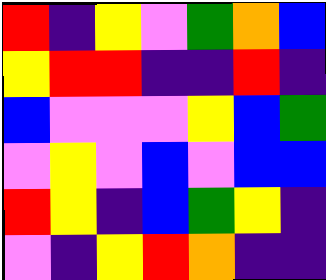[["red", "indigo", "yellow", "violet", "green", "orange", "blue"], ["yellow", "red", "red", "indigo", "indigo", "red", "indigo"], ["blue", "violet", "violet", "violet", "yellow", "blue", "green"], ["violet", "yellow", "violet", "blue", "violet", "blue", "blue"], ["red", "yellow", "indigo", "blue", "green", "yellow", "indigo"], ["violet", "indigo", "yellow", "red", "orange", "indigo", "indigo"]]